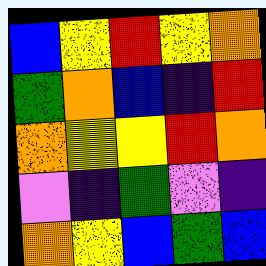[["blue", "yellow", "red", "yellow", "orange"], ["green", "orange", "blue", "indigo", "red"], ["orange", "yellow", "yellow", "red", "orange"], ["violet", "indigo", "green", "violet", "indigo"], ["orange", "yellow", "blue", "green", "blue"]]